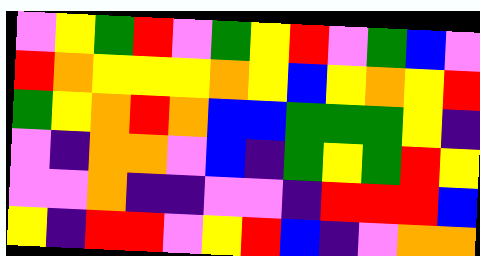[["violet", "yellow", "green", "red", "violet", "green", "yellow", "red", "violet", "green", "blue", "violet"], ["red", "orange", "yellow", "yellow", "yellow", "orange", "yellow", "blue", "yellow", "orange", "yellow", "red"], ["green", "yellow", "orange", "red", "orange", "blue", "blue", "green", "green", "green", "yellow", "indigo"], ["violet", "indigo", "orange", "orange", "violet", "blue", "indigo", "green", "yellow", "green", "red", "yellow"], ["violet", "violet", "orange", "indigo", "indigo", "violet", "violet", "indigo", "red", "red", "red", "blue"], ["yellow", "indigo", "red", "red", "violet", "yellow", "red", "blue", "indigo", "violet", "orange", "orange"]]